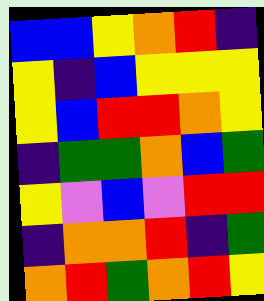[["blue", "blue", "yellow", "orange", "red", "indigo"], ["yellow", "indigo", "blue", "yellow", "yellow", "yellow"], ["yellow", "blue", "red", "red", "orange", "yellow"], ["indigo", "green", "green", "orange", "blue", "green"], ["yellow", "violet", "blue", "violet", "red", "red"], ["indigo", "orange", "orange", "red", "indigo", "green"], ["orange", "red", "green", "orange", "red", "yellow"]]